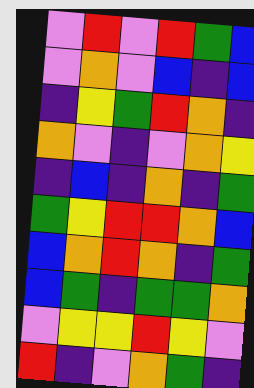[["violet", "red", "violet", "red", "green", "blue"], ["violet", "orange", "violet", "blue", "indigo", "blue"], ["indigo", "yellow", "green", "red", "orange", "indigo"], ["orange", "violet", "indigo", "violet", "orange", "yellow"], ["indigo", "blue", "indigo", "orange", "indigo", "green"], ["green", "yellow", "red", "red", "orange", "blue"], ["blue", "orange", "red", "orange", "indigo", "green"], ["blue", "green", "indigo", "green", "green", "orange"], ["violet", "yellow", "yellow", "red", "yellow", "violet"], ["red", "indigo", "violet", "orange", "green", "indigo"]]